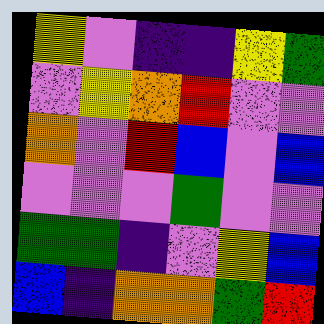[["yellow", "violet", "indigo", "indigo", "yellow", "green"], ["violet", "yellow", "orange", "red", "violet", "violet"], ["orange", "violet", "red", "blue", "violet", "blue"], ["violet", "violet", "violet", "green", "violet", "violet"], ["green", "green", "indigo", "violet", "yellow", "blue"], ["blue", "indigo", "orange", "orange", "green", "red"]]